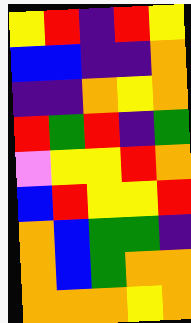[["yellow", "red", "indigo", "red", "yellow"], ["blue", "blue", "indigo", "indigo", "orange"], ["indigo", "indigo", "orange", "yellow", "orange"], ["red", "green", "red", "indigo", "green"], ["violet", "yellow", "yellow", "red", "orange"], ["blue", "red", "yellow", "yellow", "red"], ["orange", "blue", "green", "green", "indigo"], ["orange", "blue", "green", "orange", "orange"], ["orange", "orange", "orange", "yellow", "orange"]]